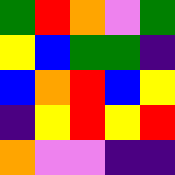[["green", "red", "orange", "violet", "green"], ["yellow", "blue", "green", "green", "indigo"], ["blue", "orange", "red", "blue", "yellow"], ["indigo", "yellow", "red", "yellow", "red"], ["orange", "violet", "violet", "indigo", "indigo"]]